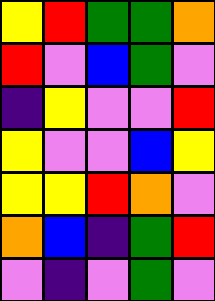[["yellow", "red", "green", "green", "orange"], ["red", "violet", "blue", "green", "violet"], ["indigo", "yellow", "violet", "violet", "red"], ["yellow", "violet", "violet", "blue", "yellow"], ["yellow", "yellow", "red", "orange", "violet"], ["orange", "blue", "indigo", "green", "red"], ["violet", "indigo", "violet", "green", "violet"]]